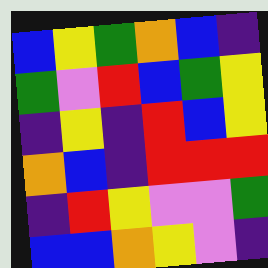[["blue", "yellow", "green", "orange", "blue", "indigo"], ["green", "violet", "red", "blue", "green", "yellow"], ["indigo", "yellow", "indigo", "red", "blue", "yellow"], ["orange", "blue", "indigo", "red", "red", "red"], ["indigo", "red", "yellow", "violet", "violet", "green"], ["blue", "blue", "orange", "yellow", "violet", "indigo"]]